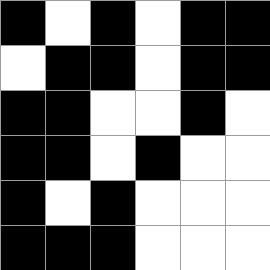[["black", "white", "black", "white", "black", "black"], ["white", "black", "black", "white", "black", "black"], ["black", "black", "white", "white", "black", "white"], ["black", "black", "white", "black", "white", "white"], ["black", "white", "black", "white", "white", "white"], ["black", "black", "black", "white", "white", "white"]]